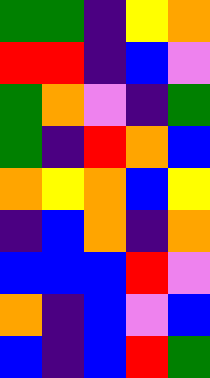[["green", "green", "indigo", "yellow", "orange"], ["red", "red", "indigo", "blue", "violet"], ["green", "orange", "violet", "indigo", "green"], ["green", "indigo", "red", "orange", "blue"], ["orange", "yellow", "orange", "blue", "yellow"], ["indigo", "blue", "orange", "indigo", "orange"], ["blue", "blue", "blue", "red", "violet"], ["orange", "indigo", "blue", "violet", "blue"], ["blue", "indigo", "blue", "red", "green"]]